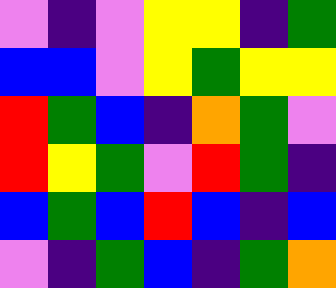[["violet", "indigo", "violet", "yellow", "yellow", "indigo", "green"], ["blue", "blue", "violet", "yellow", "green", "yellow", "yellow"], ["red", "green", "blue", "indigo", "orange", "green", "violet"], ["red", "yellow", "green", "violet", "red", "green", "indigo"], ["blue", "green", "blue", "red", "blue", "indigo", "blue"], ["violet", "indigo", "green", "blue", "indigo", "green", "orange"]]